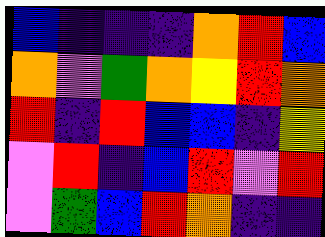[["blue", "indigo", "indigo", "indigo", "orange", "red", "blue"], ["orange", "violet", "green", "orange", "yellow", "red", "orange"], ["red", "indigo", "red", "blue", "blue", "indigo", "yellow"], ["violet", "red", "indigo", "blue", "red", "violet", "red"], ["violet", "green", "blue", "red", "orange", "indigo", "indigo"]]